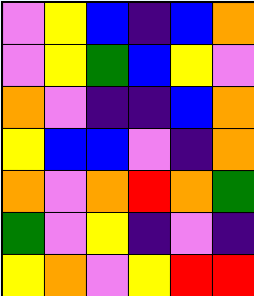[["violet", "yellow", "blue", "indigo", "blue", "orange"], ["violet", "yellow", "green", "blue", "yellow", "violet"], ["orange", "violet", "indigo", "indigo", "blue", "orange"], ["yellow", "blue", "blue", "violet", "indigo", "orange"], ["orange", "violet", "orange", "red", "orange", "green"], ["green", "violet", "yellow", "indigo", "violet", "indigo"], ["yellow", "orange", "violet", "yellow", "red", "red"]]